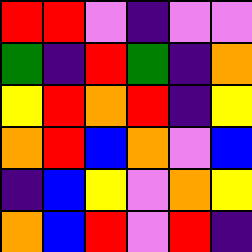[["red", "red", "violet", "indigo", "violet", "violet"], ["green", "indigo", "red", "green", "indigo", "orange"], ["yellow", "red", "orange", "red", "indigo", "yellow"], ["orange", "red", "blue", "orange", "violet", "blue"], ["indigo", "blue", "yellow", "violet", "orange", "yellow"], ["orange", "blue", "red", "violet", "red", "indigo"]]